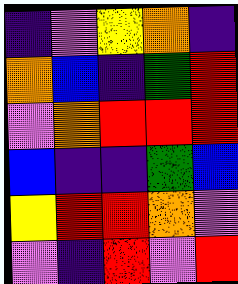[["indigo", "violet", "yellow", "orange", "indigo"], ["orange", "blue", "indigo", "green", "red"], ["violet", "orange", "red", "red", "red"], ["blue", "indigo", "indigo", "green", "blue"], ["yellow", "red", "red", "orange", "violet"], ["violet", "indigo", "red", "violet", "red"]]